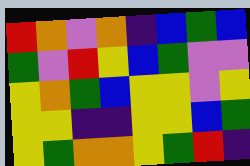[["red", "orange", "violet", "orange", "indigo", "blue", "green", "blue"], ["green", "violet", "red", "yellow", "blue", "green", "violet", "violet"], ["yellow", "orange", "green", "blue", "yellow", "yellow", "violet", "yellow"], ["yellow", "yellow", "indigo", "indigo", "yellow", "yellow", "blue", "green"], ["yellow", "green", "orange", "orange", "yellow", "green", "red", "indigo"]]